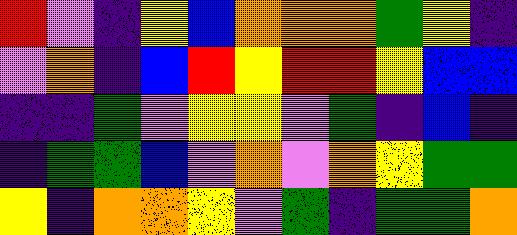[["red", "violet", "indigo", "yellow", "blue", "orange", "orange", "orange", "green", "yellow", "indigo"], ["violet", "orange", "indigo", "blue", "red", "yellow", "red", "red", "yellow", "blue", "blue"], ["indigo", "indigo", "green", "violet", "yellow", "yellow", "violet", "green", "indigo", "blue", "indigo"], ["indigo", "green", "green", "blue", "violet", "orange", "violet", "orange", "yellow", "green", "green"], ["yellow", "indigo", "orange", "orange", "yellow", "violet", "green", "indigo", "green", "green", "orange"]]